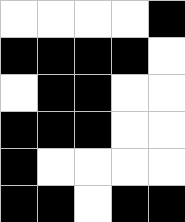[["white", "white", "white", "white", "black"], ["black", "black", "black", "black", "white"], ["white", "black", "black", "white", "white"], ["black", "black", "black", "white", "white"], ["black", "white", "white", "white", "white"], ["black", "black", "white", "black", "black"]]